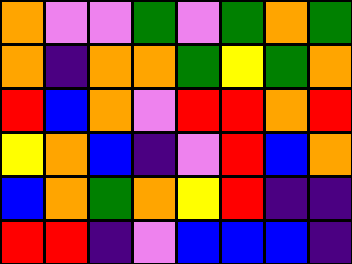[["orange", "violet", "violet", "green", "violet", "green", "orange", "green"], ["orange", "indigo", "orange", "orange", "green", "yellow", "green", "orange"], ["red", "blue", "orange", "violet", "red", "red", "orange", "red"], ["yellow", "orange", "blue", "indigo", "violet", "red", "blue", "orange"], ["blue", "orange", "green", "orange", "yellow", "red", "indigo", "indigo"], ["red", "red", "indigo", "violet", "blue", "blue", "blue", "indigo"]]